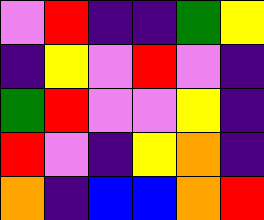[["violet", "red", "indigo", "indigo", "green", "yellow"], ["indigo", "yellow", "violet", "red", "violet", "indigo"], ["green", "red", "violet", "violet", "yellow", "indigo"], ["red", "violet", "indigo", "yellow", "orange", "indigo"], ["orange", "indigo", "blue", "blue", "orange", "red"]]